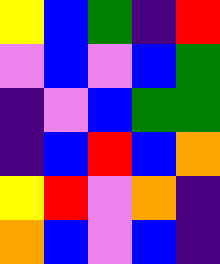[["yellow", "blue", "green", "indigo", "red"], ["violet", "blue", "violet", "blue", "green"], ["indigo", "violet", "blue", "green", "green"], ["indigo", "blue", "red", "blue", "orange"], ["yellow", "red", "violet", "orange", "indigo"], ["orange", "blue", "violet", "blue", "indigo"]]